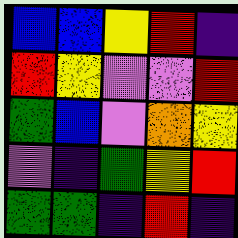[["blue", "blue", "yellow", "red", "indigo"], ["red", "yellow", "violet", "violet", "red"], ["green", "blue", "violet", "orange", "yellow"], ["violet", "indigo", "green", "yellow", "red"], ["green", "green", "indigo", "red", "indigo"]]